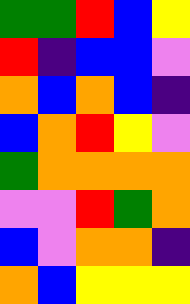[["green", "green", "red", "blue", "yellow"], ["red", "indigo", "blue", "blue", "violet"], ["orange", "blue", "orange", "blue", "indigo"], ["blue", "orange", "red", "yellow", "violet"], ["green", "orange", "orange", "orange", "orange"], ["violet", "violet", "red", "green", "orange"], ["blue", "violet", "orange", "orange", "indigo"], ["orange", "blue", "yellow", "yellow", "yellow"]]